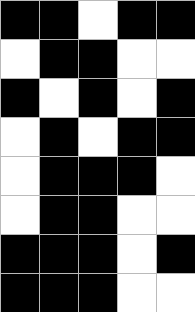[["black", "black", "white", "black", "black"], ["white", "black", "black", "white", "white"], ["black", "white", "black", "white", "black"], ["white", "black", "white", "black", "black"], ["white", "black", "black", "black", "white"], ["white", "black", "black", "white", "white"], ["black", "black", "black", "white", "black"], ["black", "black", "black", "white", "white"]]